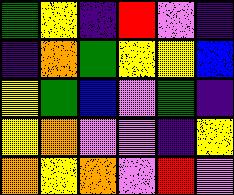[["green", "yellow", "indigo", "red", "violet", "indigo"], ["indigo", "orange", "green", "yellow", "yellow", "blue"], ["yellow", "green", "blue", "violet", "green", "indigo"], ["yellow", "orange", "violet", "violet", "indigo", "yellow"], ["orange", "yellow", "orange", "violet", "red", "violet"]]